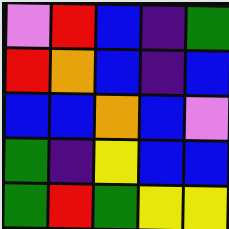[["violet", "red", "blue", "indigo", "green"], ["red", "orange", "blue", "indigo", "blue"], ["blue", "blue", "orange", "blue", "violet"], ["green", "indigo", "yellow", "blue", "blue"], ["green", "red", "green", "yellow", "yellow"]]